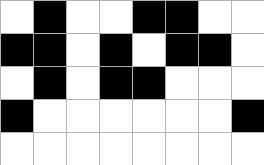[["white", "black", "white", "white", "black", "black", "white", "white"], ["black", "black", "white", "black", "white", "black", "black", "white"], ["white", "black", "white", "black", "black", "white", "white", "white"], ["black", "white", "white", "white", "white", "white", "white", "black"], ["white", "white", "white", "white", "white", "white", "white", "white"]]